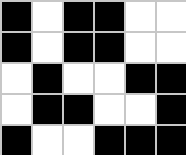[["black", "white", "black", "black", "white", "white"], ["black", "white", "black", "black", "white", "white"], ["white", "black", "white", "white", "black", "black"], ["white", "black", "black", "white", "white", "black"], ["black", "white", "white", "black", "black", "black"]]